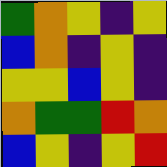[["green", "orange", "yellow", "indigo", "yellow"], ["blue", "orange", "indigo", "yellow", "indigo"], ["yellow", "yellow", "blue", "yellow", "indigo"], ["orange", "green", "green", "red", "orange"], ["blue", "yellow", "indigo", "yellow", "red"]]